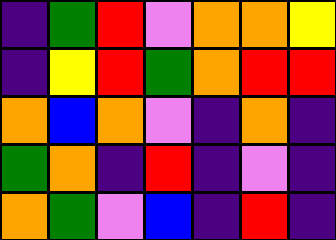[["indigo", "green", "red", "violet", "orange", "orange", "yellow"], ["indigo", "yellow", "red", "green", "orange", "red", "red"], ["orange", "blue", "orange", "violet", "indigo", "orange", "indigo"], ["green", "orange", "indigo", "red", "indigo", "violet", "indigo"], ["orange", "green", "violet", "blue", "indigo", "red", "indigo"]]